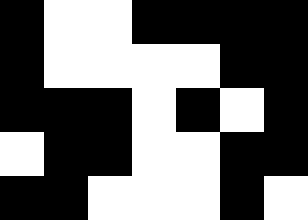[["black", "white", "white", "black", "black", "black", "black"], ["black", "white", "white", "white", "white", "black", "black"], ["black", "black", "black", "white", "black", "white", "black"], ["white", "black", "black", "white", "white", "black", "black"], ["black", "black", "white", "white", "white", "black", "white"]]